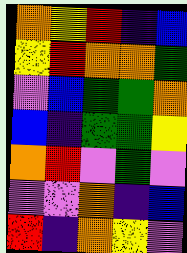[["orange", "yellow", "red", "indigo", "blue"], ["yellow", "red", "orange", "orange", "green"], ["violet", "blue", "green", "green", "orange"], ["blue", "indigo", "green", "green", "yellow"], ["orange", "red", "violet", "green", "violet"], ["violet", "violet", "orange", "indigo", "blue"], ["red", "indigo", "orange", "yellow", "violet"]]